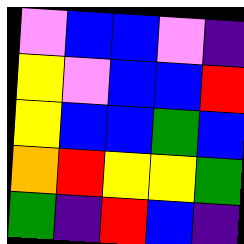[["violet", "blue", "blue", "violet", "indigo"], ["yellow", "violet", "blue", "blue", "red"], ["yellow", "blue", "blue", "green", "blue"], ["orange", "red", "yellow", "yellow", "green"], ["green", "indigo", "red", "blue", "indigo"]]